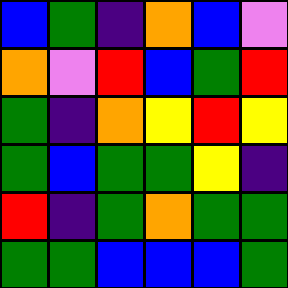[["blue", "green", "indigo", "orange", "blue", "violet"], ["orange", "violet", "red", "blue", "green", "red"], ["green", "indigo", "orange", "yellow", "red", "yellow"], ["green", "blue", "green", "green", "yellow", "indigo"], ["red", "indigo", "green", "orange", "green", "green"], ["green", "green", "blue", "blue", "blue", "green"]]